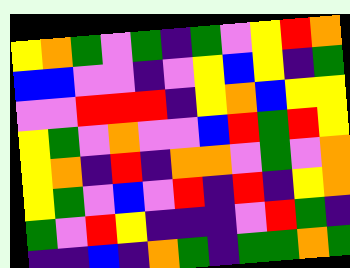[["yellow", "orange", "green", "violet", "green", "indigo", "green", "violet", "yellow", "red", "orange"], ["blue", "blue", "violet", "violet", "indigo", "violet", "yellow", "blue", "yellow", "indigo", "green"], ["violet", "violet", "red", "red", "red", "indigo", "yellow", "orange", "blue", "yellow", "yellow"], ["yellow", "green", "violet", "orange", "violet", "violet", "blue", "red", "green", "red", "yellow"], ["yellow", "orange", "indigo", "red", "indigo", "orange", "orange", "violet", "green", "violet", "orange"], ["yellow", "green", "violet", "blue", "violet", "red", "indigo", "red", "indigo", "yellow", "orange"], ["green", "violet", "red", "yellow", "indigo", "indigo", "indigo", "violet", "red", "green", "indigo"], ["indigo", "indigo", "blue", "indigo", "orange", "green", "indigo", "green", "green", "orange", "green"]]